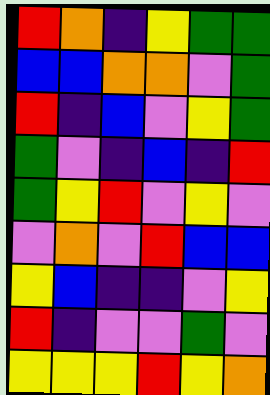[["red", "orange", "indigo", "yellow", "green", "green"], ["blue", "blue", "orange", "orange", "violet", "green"], ["red", "indigo", "blue", "violet", "yellow", "green"], ["green", "violet", "indigo", "blue", "indigo", "red"], ["green", "yellow", "red", "violet", "yellow", "violet"], ["violet", "orange", "violet", "red", "blue", "blue"], ["yellow", "blue", "indigo", "indigo", "violet", "yellow"], ["red", "indigo", "violet", "violet", "green", "violet"], ["yellow", "yellow", "yellow", "red", "yellow", "orange"]]